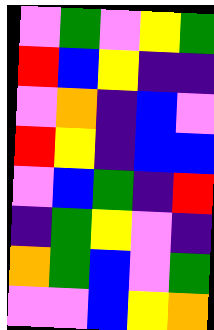[["violet", "green", "violet", "yellow", "green"], ["red", "blue", "yellow", "indigo", "indigo"], ["violet", "orange", "indigo", "blue", "violet"], ["red", "yellow", "indigo", "blue", "blue"], ["violet", "blue", "green", "indigo", "red"], ["indigo", "green", "yellow", "violet", "indigo"], ["orange", "green", "blue", "violet", "green"], ["violet", "violet", "blue", "yellow", "orange"]]